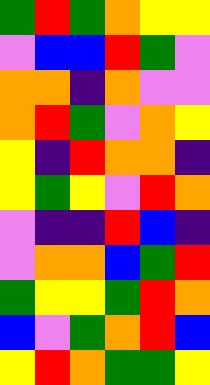[["green", "red", "green", "orange", "yellow", "yellow"], ["violet", "blue", "blue", "red", "green", "violet"], ["orange", "orange", "indigo", "orange", "violet", "violet"], ["orange", "red", "green", "violet", "orange", "yellow"], ["yellow", "indigo", "red", "orange", "orange", "indigo"], ["yellow", "green", "yellow", "violet", "red", "orange"], ["violet", "indigo", "indigo", "red", "blue", "indigo"], ["violet", "orange", "orange", "blue", "green", "red"], ["green", "yellow", "yellow", "green", "red", "orange"], ["blue", "violet", "green", "orange", "red", "blue"], ["yellow", "red", "orange", "green", "green", "yellow"]]